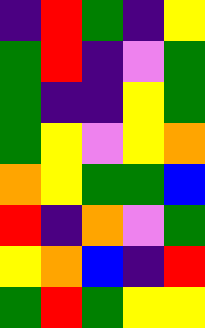[["indigo", "red", "green", "indigo", "yellow"], ["green", "red", "indigo", "violet", "green"], ["green", "indigo", "indigo", "yellow", "green"], ["green", "yellow", "violet", "yellow", "orange"], ["orange", "yellow", "green", "green", "blue"], ["red", "indigo", "orange", "violet", "green"], ["yellow", "orange", "blue", "indigo", "red"], ["green", "red", "green", "yellow", "yellow"]]